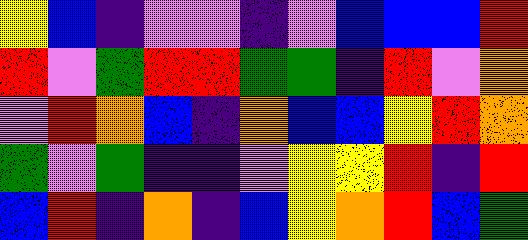[["yellow", "blue", "indigo", "violet", "violet", "indigo", "violet", "blue", "blue", "blue", "red"], ["red", "violet", "green", "red", "red", "green", "green", "indigo", "red", "violet", "orange"], ["violet", "red", "orange", "blue", "indigo", "orange", "blue", "blue", "yellow", "red", "orange"], ["green", "violet", "green", "indigo", "indigo", "violet", "yellow", "yellow", "red", "indigo", "red"], ["blue", "red", "indigo", "orange", "indigo", "blue", "yellow", "orange", "red", "blue", "green"]]